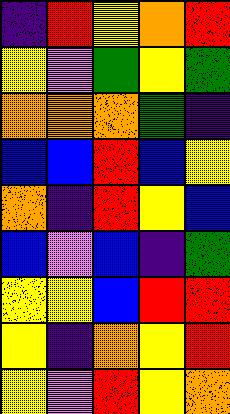[["indigo", "red", "yellow", "orange", "red"], ["yellow", "violet", "green", "yellow", "green"], ["orange", "orange", "orange", "green", "indigo"], ["blue", "blue", "red", "blue", "yellow"], ["orange", "indigo", "red", "yellow", "blue"], ["blue", "violet", "blue", "indigo", "green"], ["yellow", "yellow", "blue", "red", "red"], ["yellow", "indigo", "orange", "yellow", "red"], ["yellow", "violet", "red", "yellow", "orange"]]